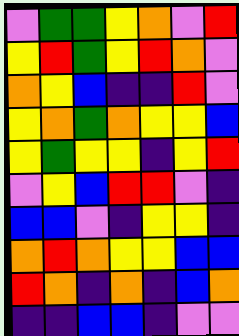[["violet", "green", "green", "yellow", "orange", "violet", "red"], ["yellow", "red", "green", "yellow", "red", "orange", "violet"], ["orange", "yellow", "blue", "indigo", "indigo", "red", "violet"], ["yellow", "orange", "green", "orange", "yellow", "yellow", "blue"], ["yellow", "green", "yellow", "yellow", "indigo", "yellow", "red"], ["violet", "yellow", "blue", "red", "red", "violet", "indigo"], ["blue", "blue", "violet", "indigo", "yellow", "yellow", "indigo"], ["orange", "red", "orange", "yellow", "yellow", "blue", "blue"], ["red", "orange", "indigo", "orange", "indigo", "blue", "orange"], ["indigo", "indigo", "blue", "blue", "indigo", "violet", "violet"]]